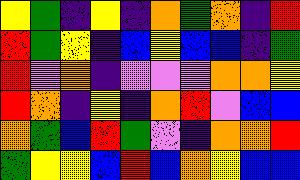[["yellow", "green", "indigo", "yellow", "indigo", "orange", "green", "orange", "indigo", "red"], ["red", "green", "yellow", "indigo", "blue", "yellow", "blue", "blue", "indigo", "green"], ["red", "violet", "orange", "indigo", "violet", "violet", "violet", "orange", "orange", "yellow"], ["red", "orange", "indigo", "yellow", "indigo", "orange", "red", "violet", "blue", "blue"], ["orange", "green", "blue", "red", "green", "violet", "indigo", "orange", "orange", "red"], ["green", "yellow", "yellow", "blue", "red", "blue", "orange", "yellow", "blue", "blue"]]